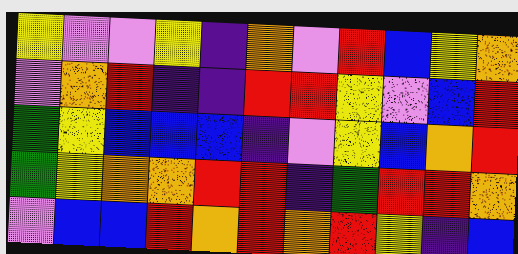[["yellow", "violet", "violet", "yellow", "indigo", "orange", "violet", "red", "blue", "yellow", "orange"], ["violet", "orange", "red", "indigo", "indigo", "red", "red", "yellow", "violet", "blue", "red"], ["green", "yellow", "blue", "blue", "blue", "indigo", "violet", "yellow", "blue", "orange", "red"], ["green", "yellow", "orange", "orange", "red", "red", "indigo", "green", "red", "red", "orange"], ["violet", "blue", "blue", "red", "orange", "red", "orange", "red", "yellow", "indigo", "blue"]]